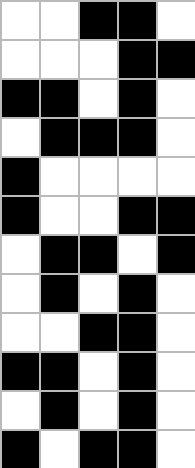[["white", "white", "black", "black", "white"], ["white", "white", "white", "black", "black"], ["black", "black", "white", "black", "white"], ["white", "black", "black", "black", "white"], ["black", "white", "white", "white", "white"], ["black", "white", "white", "black", "black"], ["white", "black", "black", "white", "black"], ["white", "black", "white", "black", "white"], ["white", "white", "black", "black", "white"], ["black", "black", "white", "black", "white"], ["white", "black", "white", "black", "white"], ["black", "white", "black", "black", "white"]]